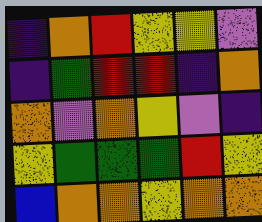[["indigo", "orange", "red", "yellow", "yellow", "violet"], ["indigo", "green", "red", "red", "indigo", "orange"], ["orange", "violet", "orange", "yellow", "violet", "indigo"], ["yellow", "green", "green", "green", "red", "yellow"], ["blue", "orange", "orange", "yellow", "orange", "orange"]]